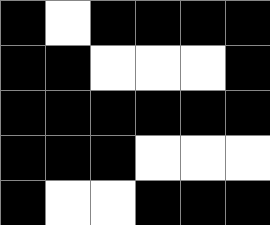[["black", "white", "black", "black", "black", "black"], ["black", "black", "white", "white", "white", "black"], ["black", "black", "black", "black", "black", "black"], ["black", "black", "black", "white", "white", "white"], ["black", "white", "white", "black", "black", "black"]]